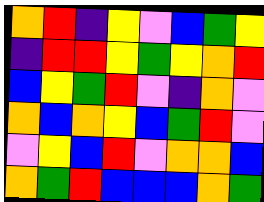[["orange", "red", "indigo", "yellow", "violet", "blue", "green", "yellow"], ["indigo", "red", "red", "yellow", "green", "yellow", "orange", "red"], ["blue", "yellow", "green", "red", "violet", "indigo", "orange", "violet"], ["orange", "blue", "orange", "yellow", "blue", "green", "red", "violet"], ["violet", "yellow", "blue", "red", "violet", "orange", "orange", "blue"], ["orange", "green", "red", "blue", "blue", "blue", "orange", "green"]]